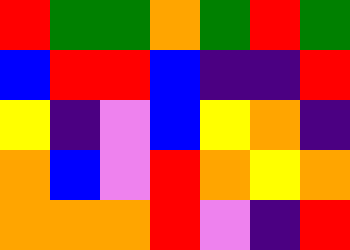[["red", "green", "green", "orange", "green", "red", "green"], ["blue", "red", "red", "blue", "indigo", "indigo", "red"], ["yellow", "indigo", "violet", "blue", "yellow", "orange", "indigo"], ["orange", "blue", "violet", "red", "orange", "yellow", "orange"], ["orange", "orange", "orange", "red", "violet", "indigo", "red"]]